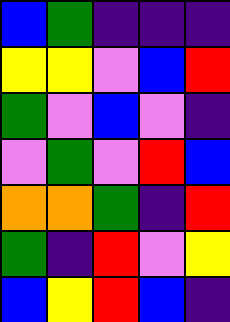[["blue", "green", "indigo", "indigo", "indigo"], ["yellow", "yellow", "violet", "blue", "red"], ["green", "violet", "blue", "violet", "indigo"], ["violet", "green", "violet", "red", "blue"], ["orange", "orange", "green", "indigo", "red"], ["green", "indigo", "red", "violet", "yellow"], ["blue", "yellow", "red", "blue", "indigo"]]